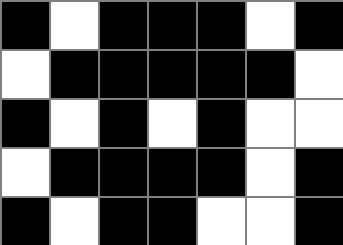[["black", "white", "black", "black", "black", "white", "black"], ["white", "black", "black", "black", "black", "black", "white"], ["black", "white", "black", "white", "black", "white", "white"], ["white", "black", "black", "black", "black", "white", "black"], ["black", "white", "black", "black", "white", "white", "black"]]